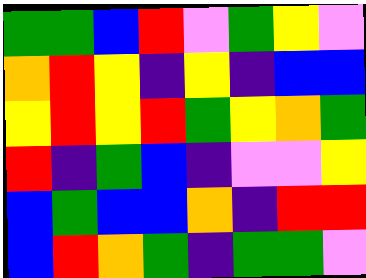[["green", "green", "blue", "red", "violet", "green", "yellow", "violet"], ["orange", "red", "yellow", "indigo", "yellow", "indigo", "blue", "blue"], ["yellow", "red", "yellow", "red", "green", "yellow", "orange", "green"], ["red", "indigo", "green", "blue", "indigo", "violet", "violet", "yellow"], ["blue", "green", "blue", "blue", "orange", "indigo", "red", "red"], ["blue", "red", "orange", "green", "indigo", "green", "green", "violet"]]